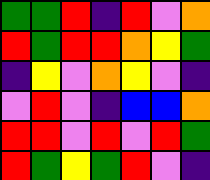[["green", "green", "red", "indigo", "red", "violet", "orange"], ["red", "green", "red", "red", "orange", "yellow", "green"], ["indigo", "yellow", "violet", "orange", "yellow", "violet", "indigo"], ["violet", "red", "violet", "indigo", "blue", "blue", "orange"], ["red", "red", "violet", "red", "violet", "red", "green"], ["red", "green", "yellow", "green", "red", "violet", "indigo"]]